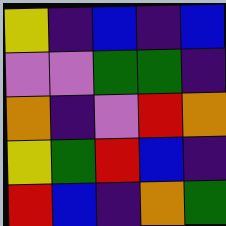[["yellow", "indigo", "blue", "indigo", "blue"], ["violet", "violet", "green", "green", "indigo"], ["orange", "indigo", "violet", "red", "orange"], ["yellow", "green", "red", "blue", "indigo"], ["red", "blue", "indigo", "orange", "green"]]